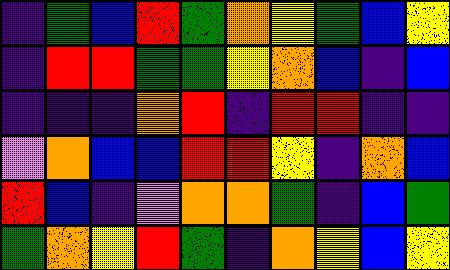[["indigo", "green", "blue", "red", "green", "orange", "yellow", "green", "blue", "yellow"], ["indigo", "red", "red", "green", "green", "yellow", "orange", "blue", "indigo", "blue"], ["indigo", "indigo", "indigo", "orange", "red", "indigo", "red", "red", "indigo", "indigo"], ["violet", "orange", "blue", "blue", "red", "red", "yellow", "indigo", "orange", "blue"], ["red", "blue", "indigo", "violet", "orange", "orange", "green", "indigo", "blue", "green"], ["green", "orange", "yellow", "red", "green", "indigo", "orange", "yellow", "blue", "yellow"]]